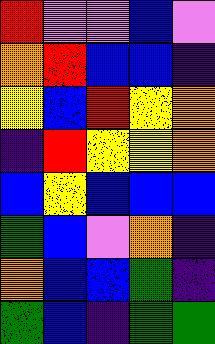[["red", "violet", "violet", "blue", "violet"], ["orange", "red", "blue", "blue", "indigo"], ["yellow", "blue", "red", "yellow", "orange"], ["indigo", "red", "yellow", "yellow", "orange"], ["blue", "yellow", "blue", "blue", "blue"], ["green", "blue", "violet", "orange", "indigo"], ["orange", "blue", "blue", "green", "indigo"], ["green", "blue", "indigo", "green", "green"]]